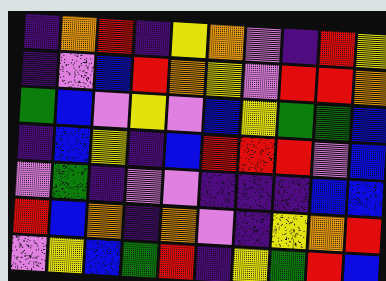[["indigo", "orange", "red", "indigo", "yellow", "orange", "violet", "indigo", "red", "yellow"], ["indigo", "violet", "blue", "red", "orange", "yellow", "violet", "red", "red", "orange"], ["green", "blue", "violet", "yellow", "violet", "blue", "yellow", "green", "green", "blue"], ["indigo", "blue", "yellow", "indigo", "blue", "red", "red", "red", "violet", "blue"], ["violet", "green", "indigo", "violet", "violet", "indigo", "indigo", "indigo", "blue", "blue"], ["red", "blue", "orange", "indigo", "orange", "violet", "indigo", "yellow", "orange", "red"], ["violet", "yellow", "blue", "green", "red", "indigo", "yellow", "green", "red", "blue"]]